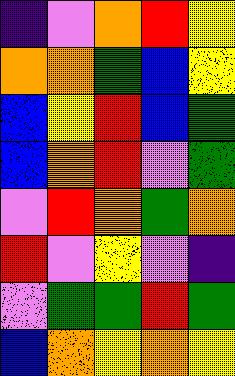[["indigo", "violet", "orange", "red", "yellow"], ["orange", "orange", "green", "blue", "yellow"], ["blue", "yellow", "red", "blue", "green"], ["blue", "orange", "red", "violet", "green"], ["violet", "red", "orange", "green", "orange"], ["red", "violet", "yellow", "violet", "indigo"], ["violet", "green", "green", "red", "green"], ["blue", "orange", "yellow", "orange", "yellow"]]